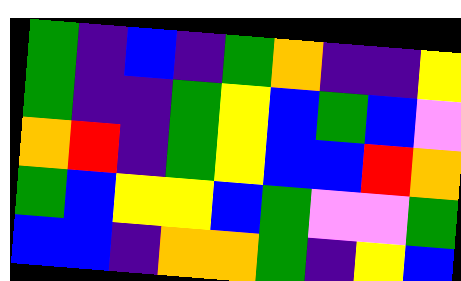[["green", "indigo", "blue", "indigo", "green", "orange", "indigo", "indigo", "yellow"], ["green", "indigo", "indigo", "green", "yellow", "blue", "green", "blue", "violet"], ["orange", "red", "indigo", "green", "yellow", "blue", "blue", "red", "orange"], ["green", "blue", "yellow", "yellow", "blue", "green", "violet", "violet", "green"], ["blue", "blue", "indigo", "orange", "orange", "green", "indigo", "yellow", "blue"]]